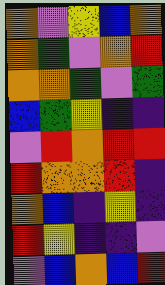[["orange", "violet", "yellow", "blue", "orange"], ["orange", "green", "violet", "orange", "red"], ["orange", "orange", "green", "violet", "green"], ["blue", "green", "yellow", "indigo", "indigo"], ["violet", "red", "orange", "red", "red"], ["red", "orange", "orange", "red", "indigo"], ["orange", "blue", "indigo", "yellow", "indigo"], ["red", "yellow", "indigo", "indigo", "violet"], ["violet", "blue", "orange", "blue", "red"]]